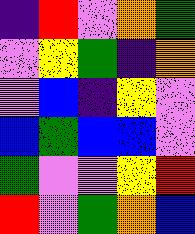[["indigo", "red", "violet", "orange", "green"], ["violet", "yellow", "green", "indigo", "orange"], ["violet", "blue", "indigo", "yellow", "violet"], ["blue", "green", "blue", "blue", "violet"], ["green", "violet", "violet", "yellow", "red"], ["red", "violet", "green", "orange", "blue"]]